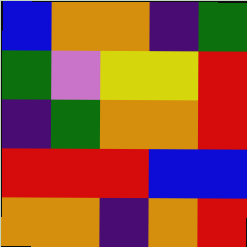[["blue", "orange", "orange", "indigo", "green"], ["green", "violet", "yellow", "yellow", "red"], ["indigo", "green", "orange", "orange", "red"], ["red", "red", "red", "blue", "blue"], ["orange", "orange", "indigo", "orange", "red"]]